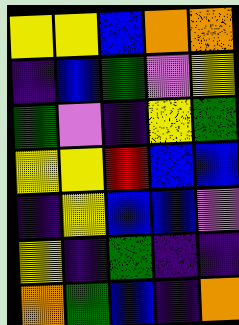[["yellow", "yellow", "blue", "orange", "orange"], ["indigo", "blue", "green", "violet", "yellow"], ["green", "violet", "indigo", "yellow", "green"], ["yellow", "yellow", "red", "blue", "blue"], ["indigo", "yellow", "blue", "blue", "violet"], ["yellow", "indigo", "green", "indigo", "indigo"], ["orange", "green", "blue", "indigo", "orange"]]